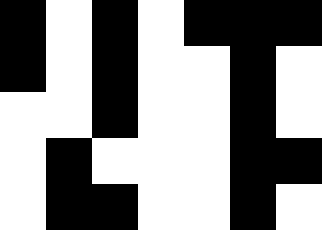[["black", "white", "black", "white", "black", "black", "black"], ["black", "white", "black", "white", "white", "black", "white"], ["white", "white", "black", "white", "white", "black", "white"], ["white", "black", "white", "white", "white", "black", "black"], ["white", "black", "black", "white", "white", "black", "white"]]